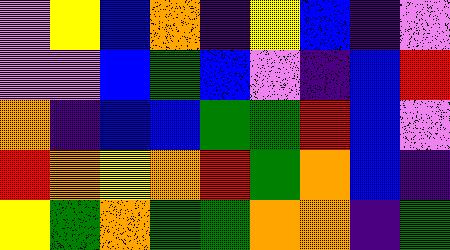[["violet", "yellow", "blue", "orange", "indigo", "yellow", "blue", "indigo", "violet"], ["violet", "violet", "blue", "green", "blue", "violet", "indigo", "blue", "red"], ["orange", "indigo", "blue", "blue", "green", "green", "red", "blue", "violet"], ["red", "orange", "yellow", "orange", "red", "green", "orange", "blue", "indigo"], ["yellow", "green", "orange", "green", "green", "orange", "orange", "indigo", "green"]]